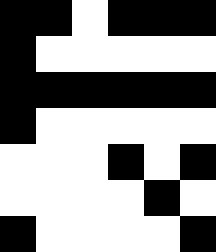[["black", "black", "white", "black", "black", "black"], ["black", "white", "white", "white", "white", "white"], ["black", "black", "black", "black", "black", "black"], ["black", "white", "white", "white", "white", "white"], ["white", "white", "white", "black", "white", "black"], ["white", "white", "white", "white", "black", "white"], ["black", "white", "white", "white", "white", "black"]]